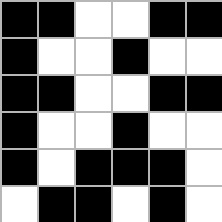[["black", "black", "white", "white", "black", "black"], ["black", "white", "white", "black", "white", "white"], ["black", "black", "white", "white", "black", "black"], ["black", "white", "white", "black", "white", "white"], ["black", "white", "black", "black", "black", "white"], ["white", "black", "black", "white", "black", "white"]]